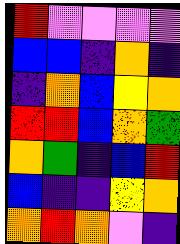[["red", "violet", "violet", "violet", "violet"], ["blue", "blue", "indigo", "orange", "indigo"], ["indigo", "orange", "blue", "yellow", "orange"], ["red", "red", "blue", "orange", "green"], ["orange", "green", "indigo", "blue", "red"], ["blue", "indigo", "indigo", "yellow", "orange"], ["orange", "red", "orange", "violet", "indigo"]]